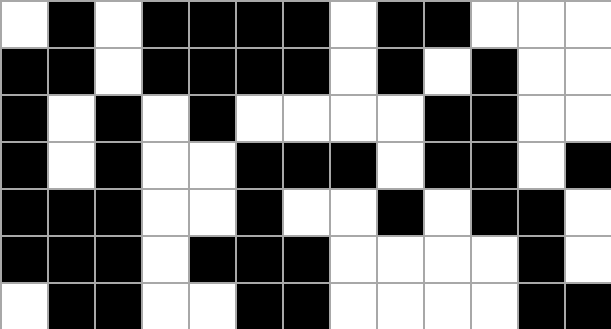[["white", "black", "white", "black", "black", "black", "black", "white", "black", "black", "white", "white", "white"], ["black", "black", "white", "black", "black", "black", "black", "white", "black", "white", "black", "white", "white"], ["black", "white", "black", "white", "black", "white", "white", "white", "white", "black", "black", "white", "white"], ["black", "white", "black", "white", "white", "black", "black", "black", "white", "black", "black", "white", "black"], ["black", "black", "black", "white", "white", "black", "white", "white", "black", "white", "black", "black", "white"], ["black", "black", "black", "white", "black", "black", "black", "white", "white", "white", "white", "black", "white"], ["white", "black", "black", "white", "white", "black", "black", "white", "white", "white", "white", "black", "black"]]